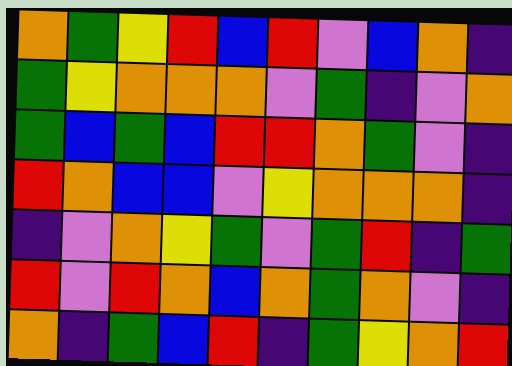[["orange", "green", "yellow", "red", "blue", "red", "violet", "blue", "orange", "indigo"], ["green", "yellow", "orange", "orange", "orange", "violet", "green", "indigo", "violet", "orange"], ["green", "blue", "green", "blue", "red", "red", "orange", "green", "violet", "indigo"], ["red", "orange", "blue", "blue", "violet", "yellow", "orange", "orange", "orange", "indigo"], ["indigo", "violet", "orange", "yellow", "green", "violet", "green", "red", "indigo", "green"], ["red", "violet", "red", "orange", "blue", "orange", "green", "orange", "violet", "indigo"], ["orange", "indigo", "green", "blue", "red", "indigo", "green", "yellow", "orange", "red"]]